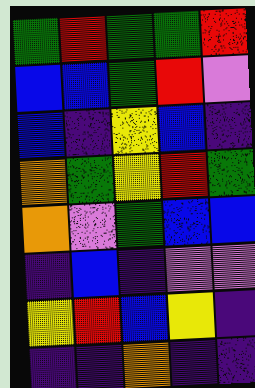[["green", "red", "green", "green", "red"], ["blue", "blue", "green", "red", "violet"], ["blue", "indigo", "yellow", "blue", "indigo"], ["orange", "green", "yellow", "red", "green"], ["orange", "violet", "green", "blue", "blue"], ["indigo", "blue", "indigo", "violet", "violet"], ["yellow", "red", "blue", "yellow", "indigo"], ["indigo", "indigo", "orange", "indigo", "indigo"]]